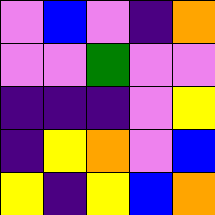[["violet", "blue", "violet", "indigo", "orange"], ["violet", "violet", "green", "violet", "violet"], ["indigo", "indigo", "indigo", "violet", "yellow"], ["indigo", "yellow", "orange", "violet", "blue"], ["yellow", "indigo", "yellow", "blue", "orange"]]